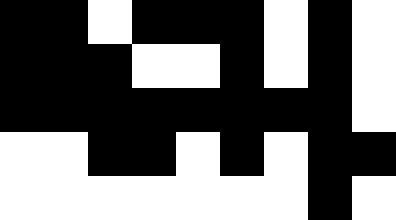[["black", "black", "white", "black", "black", "black", "white", "black", "white"], ["black", "black", "black", "white", "white", "black", "white", "black", "white"], ["black", "black", "black", "black", "black", "black", "black", "black", "white"], ["white", "white", "black", "black", "white", "black", "white", "black", "black"], ["white", "white", "white", "white", "white", "white", "white", "black", "white"]]